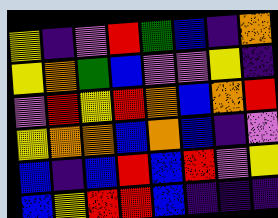[["yellow", "indigo", "violet", "red", "green", "blue", "indigo", "orange"], ["yellow", "orange", "green", "blue", "violet", "violet", "yellow", "indigo"], ["violet", "red", "yellow", "red", "orange", "blue", "orange", "red"], ["yellow", "orange", "orange", "blue", "orange", "blue", "indigo", "violet"], ["blue", "indigo", "blue", "red", "blue", "red", "violet", "yellow"], ["blue", "yellow", "red", "red", "blue", "indigo", "indigo", "indigo"]]